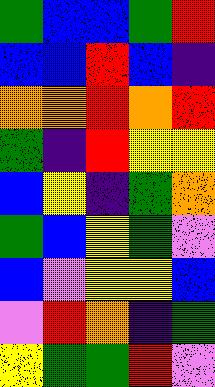[["green", "blue", "blue", "green", "red"], ["blue", "blue", "red", "blue", "indigo"], ["orange", "orange", "red", "orange", "red"], ["green", "indigo", "red", "yellow", "yellow"], ["blue", "yellow", "indigo", "green", "orange"], ["green", "blue", "yellow", "green", "violet"], ["blue", "violet", "yellow", "yellow", "blue"], ["violet", "red", "orange", "indigo", "green"], ["yellow", "green", "green", "red", "violet"]]